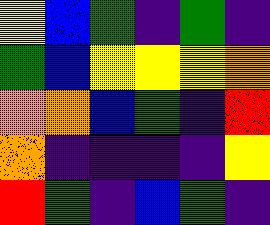[["yellow", "blue", "green", "indigo", "green", "indigo"], ["green", "blue", "yellow", "yellow", "yellow", "orange"], ["orange", "orange", "blue", "green", "indigo", "red"], ["orange", "indigo", "indigo", "indigo", "indigo", "yellow"], ["red", "green", "indigo", "blue", "green", "indigo"]]